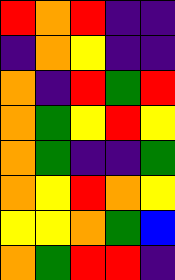[["red", "orange", "red", "indigo", "indigo"], ["indigo", "orange", "yellow", "indigo", "indigo"], ["orange", "indigo", "red", "green", "red"], ["orange", "green", "yellow", "red", "yellow"], ["orange", "green", "indigo", "indigo", "green"], ["orange", "yellow", "red", "orange", "yellow"], ["yellow", "yellow", "orange", "green", "blue"], ["orange", "green", "red", "red", "indigo"]]